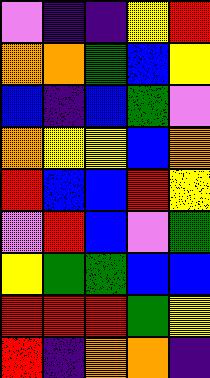[["violet", "indigo", "indigo", "yellow", "red"], ["orange", "orange", "green", "blue", "yellow"], ["blue", "indigo", "blue", "green", "violet"], ["orange", "yellow", "yellow", "blue", "orange"], ["red", "blue", "blue", "red", "yellow"], ["violet", "red", "blue", "violet", "green"], ["yellow", "green", "green", "blue", "blue"], ["red", "red", "red", "green", "yellow"], ["red", "indigo", "orange", "orange", "indigo"]]